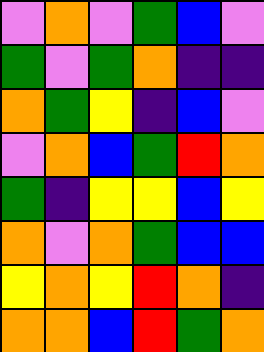[["violet", "orange", "violet", "green", "blue", "violet"], ["green", "violet", "green", "orange", "indigo", "indigo"], ["orange", "green", "yellow", "indigo", "blue", "violet"], ["violet", "orange", "blue", "green", "red", "orange"], ["green", "indigo", "yellow", "yellow", "blue", "yellow"], ["orange", "violet", "orange", "green", "blue", "blue"], ["yellow", "orange", "yellow", "red", "orange", "indigo"], ["orange", "orange", "blue", "red", "green", "orange"]]